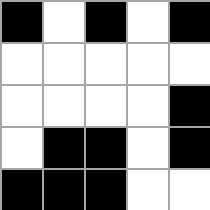[["black", "white", "black", "white", "black"], ["white", "white", "white", "white", "white"], ["white", "white", "white", "white", "black"], ["white", "black", "black", "white", "black"], ["black", "black", "black", "white", "white"]]